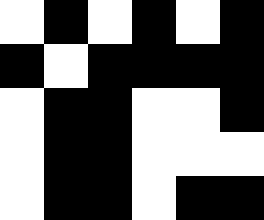[["white", "black", "white", "black", "white", "black"], ["black", "white", "black", "black", "black", "black"], ["white", "black", "black", "white", "white", "black"], ["white", "black", "black", "white", "white", "white"], ["white", "black", "black", "white", "black", "black"]]